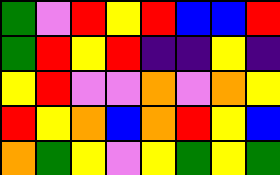[["green", "violet", "red", "yellow", "red", "blue", "blue", "red"], ["green", "red", "yellow", "red", "indigo", "indigo", "yellow", "indigo"], ["yellow", "red", "violet", "violet", "orange", "violet", "orange", "yellow"], ["red", "yellow", "orange", "blue", "orange", "red", "yellow", "blue"], ["orange", "green", "yellow", "violet", "yellow", "green", "yellow", "green"]]